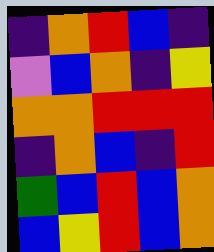[["indigo", "orange", "red", "blue", "indigo"], ["violet", "blue", "orange", "indigo", "yellow"], ["orange", "orange", "red", "red", "red"], ["indigo", "orange", "blue", "indigo", "red"], ["green", "blue", "red", "blue", "orange"], ["blue", "yellow", "red", "blue", "orange"]]